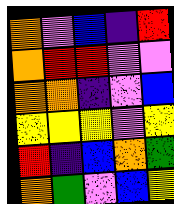[["orange", "violet", "blue", "indigo", "red"], ["orange", "red", "red", "violet", "violet"], ["orange", "orange", "indigo", "violet", "blue"], ["yellow", "yellow", "yellow", "violet", "yellow"], ["red", "indigo", "blue", "orange", "green"], ["orange", "green", "violet", "blue", "yellow"]]